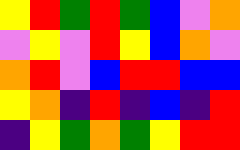[["yellow", "red", "green", "red", "green", "blue", "violet", "orange"], ["violet", "yellow", "violet", "red", "yellow", "blue", "orange", "violet"], ["orange", "red", "violet", "blue", "red", "red", "blue", "blue"], ["yellow", "orange", "indigo", "red", "indigo", "blue", "indigo", "red"], ["indigo", "yellow", "green", "orange", "green", "yellow", "red", "red"]]